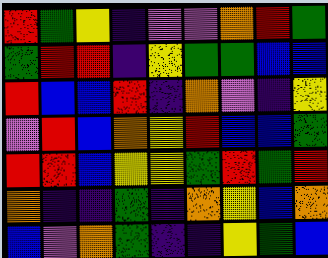[["red", "green", "yellow", "indigo", "violet", "violet", "orange", "red", "green"], ["green", "red", "red", "indigo", "yellow", "green", "green", "blue", "blue"], ["red", "blue", "blue", "red", "indigo", "orange", "violet", "indigo", "yellow"], ["violet", "red", "blue", "orange", "yellow", "red", "blue", "blue", "green"], ["red", "red", "blue", "yellow", "yellow", "green", "red", "green", "red"], ["orange", "indigo", "indigo", "green", "indigo", "orange", "yellow", "blue", "orange"], ["blue", "violet", "orange", "green", "indigo", "indigo", "yellow", "green", "blue"]]